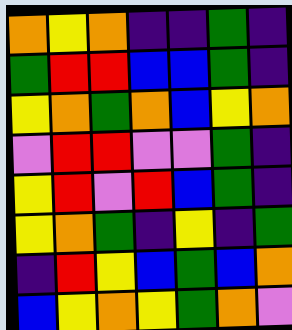[["orange", "yellow", "orange", "indigo", "indigo", "green", "indigo"], ["green", "red", "red", "blue", "blue", "green", "indigo"], ["yellow", "orange", "green", "orange", "blue", "yellow", "orange"], ["violet", "red", "red", "violet", "violet", "green", "indigo"], ["yellow", "red", "violet", "red", "blue", "green", "indigo"], ["yellow", "orange", "green", "indigo", "yellow", "indigo", "green"], ["indigo", "red", "yellow", "blue", "green", "blue", "orange"], ["blue", "yellow", "orange", "yellow", "green", "orange", "violet"]]